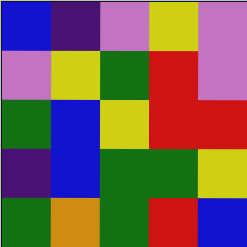[["blue", "indigo", "violet", "yellow", "violet"], ["violet", "yellow", "green", "red", "violet"], ["green", "blue", "yellow", "red", "red"], ["indigo", "blue", "green", "green", "yellow"], ["green", "orange", "green", "red", "blue"]]